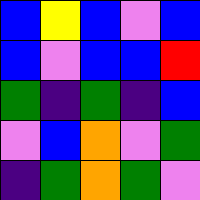[["blue", "yellow", "blue", "violet", "blue"], ["blue", "violet", "blue", "blue", "red"], ["green", "indigo", "green", "indigo", "blue"], ["violet", "blue", "orange", "violet", "green"], ["indigo", "green", "orange", "green", "violet"]]